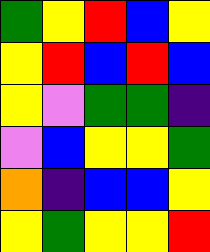[["green", "yellow", "red", "blue", "yellow"], ["yellow", "red", "blue", "red", "blue"], ["yellow", "violet", "green", "green", "indigo"], ["violet", "blue", "yellow", "yellow", "green"], ["orange", "indigo", "blue", "blue", "yellow"], ["yellow", "green", "yellow", "yellow", "red"]]